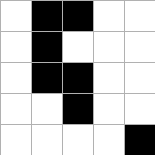[["white", "black", "black", "white", "white"], ["white", "black", "white", "white", "white"], ["white", "black", "black", "white", "white"], ["white", "white", "black", "white", "white"], ["white", "white", "white", "white", "black"]]